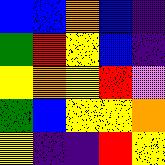[["blue", "blue", "orange", "blue", "indigo"], ["green", "red", "yellow", "blue", "indigo"], ["yellow", "orange", "yellow", "red", "violet"], ["green", "blue", "yellow", "yellow", "orange"], ["yellow", "indigo", "indigo", "red", "yellow"]]